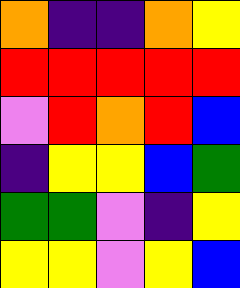[["orange", "indigo", "indigo", "orange", "yellow"], ["red", "red", "red", "red", "red"], ["violet", "red", "orange", "red", "blue"], ["indigo", "yellow", "yellow", "blue", "green"], ["green", "green", "violet", "indigo", "yellow"], ["yellow", "yellow", "violet", "yellow", "blue"]]